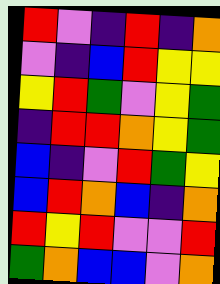[["red", "violet", "indigo", "red", "indigo", "orange"], ["violet", "indigo", "blue", "red", "yellow", "yellow"], ["yellow", "red", "green", "violet", "yellow", "green"], ["indigo", "red", "red", "orange", "yellow", "green"], ["blue", "indigo", "violet", "red", "green", "yellow"], ["blue", "red", "orange", "blue", "indigo", "orange"], ["red", "yellow", "red", "violet", "violet", "red"], ["green", "orange", "blue", "blue", "violet", "orange"]]